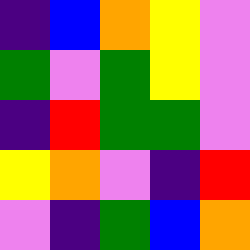[["indigo", "blue", "orange", "yellow", "violet"], ["green", "violet", "green", "yellow", "violet"], ["indigo", "red", "green", "green", "violet"], ["yellow", "orange", "violet", "indigo", "red"], ["violet", "indigo", "green", "blue", "orange"]]